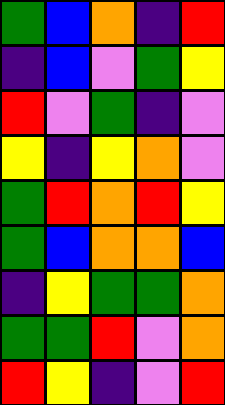[["green", "blue", "orange", "indigo", "red"], ["indigo", "blue", "violet", "green", "yellow"], ["red", "violet", "green", "indigo", "violet"], ["yellow", "indigo", "yellow", "orange", "violet"], ["green", "red", "orange", "red", "yellow"], ["green", "blue", "orange", "orange", "blue"], ["indigo", "yellow", "green", "green", "orange"], ["green", "green", "red", "violet", "orange"], ["red", "yellow", "indigo", "violet", "red"]]